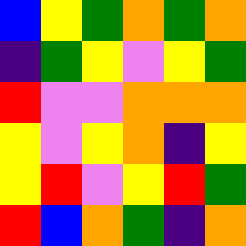[["blue", "yellow", "green", "orange", "green", "orange"], ["indigo", "green", "yellow", "violet", "yellow", "green"], ["red", "violet", "violet", "orange", "orange", "orange"], ["yellow", "violet", "yellow", "orange", "indigo", "yellow"], ["yellow", "red", "violet", "yellow", "red", "green"], ["red", "blue", "orange", "green", "indigo", "orange"]]